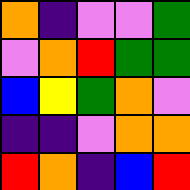[["orange", "indigo", "violet", "violet", "green"], ["violet", "orange", "red", "green", "green"], ["blue", "yellow", "green", "orange", "violet"], ["indigo", "indigo", "violet", "orange", "orange"], ["red", "orange", "indigo", "blue", "red"]]